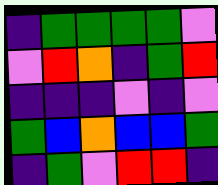[["indigo", "green", "green", "green", "green", "violet"], ["violet", "red", "orange", "indigo", "green", "red"], ["indigo", "indigo", "indigo", "violet", "indigo", "violet"], ["green", "blue", "orange", "blue", "blue", "green"], ["indigo", "green", "violet", "red", "red", "indigo"]]